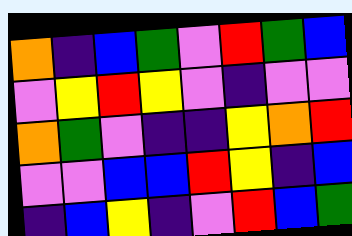[["orange", "indigo", "blue", "green", "violet", "red", "green", "blue"], ["violet", "yellow", "red", "yellow", "violet", "indigo", "violet", "violet"], ["orange", "green", "violet", "indigo", "indigo", "yellow", "orange", "red"], ["violet", "violet", "blue", "blue", "red", "yellow", "indigo", "blue"], ["indigo", "blue", "yellow", "indigo", "violet", "red", "blue", "green"]]